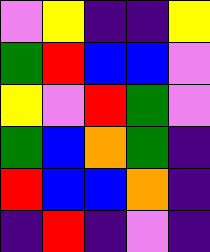[["violet", "yellow", "indigo", "indigo", "yellow"], ["green", "red", "blue", "blue", "violet"], ["yellow", "violet", "red", "green", "violet"], ["green", "blue", "orange", "green", "indigo"], ["red", "blue", "blue", "orange", "indigo"], ["indigo", "red", "indigo", "violet", "indigo"]]